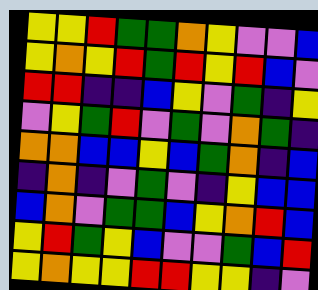[["yellow", "yellow", "red", "green", "green", "orange", "yellow", "violet", "violet", "blue"], ["yellow", "orange", "yellow", "red", "green", "red", "yellow", "red", "blue", "violet"], ["red", "red", "indigo", "indigo", "blue", "yellow", "violet", "green", "indigo", "yellow"], ["violet", "yellow", "green", "red", "violet", "green", "violet", "orange", "green", "indigo"], ["orange", "orange", "blue", "blue", "yellow", "blue", "green", "orange", "indigo", "blue"], ["indigo", "orange", "indigo", "violet", "green", "violet", "indigo", "yellow", "blue", "blue"], ["blue", "orange", "violet", "green", "green", "blue", "yellow", "orange", "red", "blue"], ["yellow", "red", "green", "yellow", "blue", "violet", "violet", "green", "blue", "red"], ["yellow", "orange", "yellow", "yellow", "red", "red", "yellow", "yellow", "indigo", "violet"]]